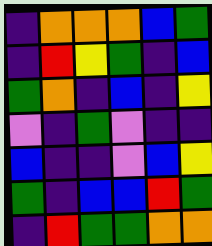[["indigo", "orange", "orange", "orange", "blue", "green"], ["indigo", "red", "yellow", "green", "indigo", "blue"], ["green", "orange", "indigo", "blue", "indigo", "yellow"], ["violet", "indigo", "green", "violet", "indigo", "indigo"], ["blue", "indigo", "indigo", "violet", "blue", "yellow"], ["green", "indigo", "blue", "blue", "red", "green"], ["indigo", "red", "green", "green", "orange", "orange"]]